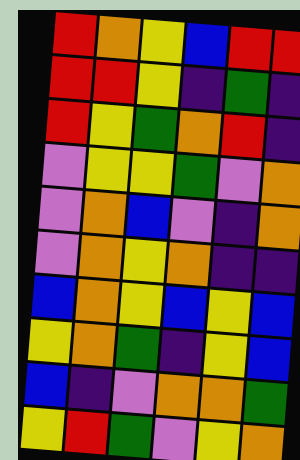[["red", "orange", "yellow", "blue", "red", "red"], ["red", "red", "yellow", "indigo", "green", "indigo"], ["red", "yellow", "green", "orange", "red", "indigo"], ["violet", "yellow", "yellow", "green", "violet", "orange"], ["violet", "orange", "blue", "violet", "indigo", "orange"], ["violet", "orange", "yellow", "orange", "indigo", "indigo"], ["blue", "orange", "yellow", "blue", "yellow", "blue"], ["yellow", "orange", "green", "indigo", "yellow", "blue"], ["blue", "indigo", "violet", "orange", "orange", "green"], ["yellow", "red", "green", "violet", "yellow", "orange"]]